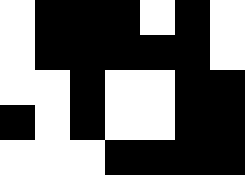[["white", "black", "black", "black", "white", "black", "white"], ["white", "black", "black", "black", "black", "black", "white"], ["white", "white", "black", "white", "white", "black", "black"], ["black", "white", "black", "white", "white", "black", "black"], ["white", "white", "white", "black", "black", "black", "black"]]